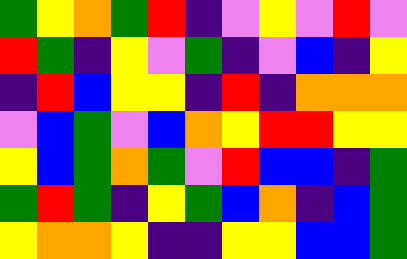[["green", "yellow", "orange", "green", "red", "indigo", "violet", "yellow", "violet", "red", "violet"], ["red", "green", "indigo", "yellow", "violet", "green", "indigo", "violet", "blue", "indigo", "yellow"], ["indigo", "red", "blue", "yellow", "yellow", "indigo", "red", "indigo", "orange", "orange", "orange"], ["violet", "blue", "green", "violet", "blue", "orange", "yellow", "red", "red", "yellow", "yellow"], ["yellow", "blue", "green", "orange", "green", "violet", "red", "blue", "blue", "indigo", "green"], ["green", "red", "green", "indigo", "yellow", "green", "blue", "orange", "indigo", "blue", "green"], ["yellow", "orange", "orange", "yellow", "indigo", "indigo", "yellow", "yellow", "blue", "blue", "green"]]